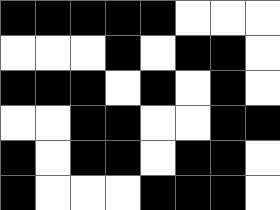[["black", "black", "black", "black", "black", "white", "white", "white"], ["white", "white", "white", "black", "white", "black", "black", "white"], ["black", "black", "black", "white", "black", "white", "black", "white"], ["white", "white", "black", "black", "white", "white", "black", "black"], ["black", "white", "black", "black", "white", "black", "black", "white"], ["black", "white", "white", "white", "black", "black", "black", "white"]]